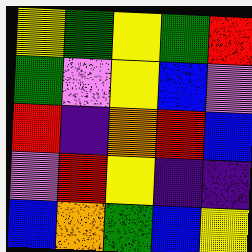[["yellow", "green", "yellow", "green", "red"], ["green", "violet", "yellow", "blue", "violet"], ["red", "indigo", "orange", "red", "blue"], ["violet", "red", "yellow", "indigo", "indigo"], ["blue", "orange", "green", "blue", "yellow"]]